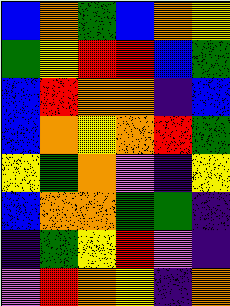[["blue", "orange", "green", "blue", "orange", "yellow"], ["green", "yellow", "red", "red", "blue", "green"], ["blue", "red", "orange", "orange", "indigo", "blue"], ["blue", "orange", "yellow", "orange", "red", "green"], ["yellow", "green", "orange", "violet", "indigo", "yellow"], ["blue", "orange", "orange", "green", "green", "indigo"], ["indigo", "green", "yellow", "red", "violet", "indigo"], ["violet", "red", "orange", "yellow", "indigo", "orange"]]